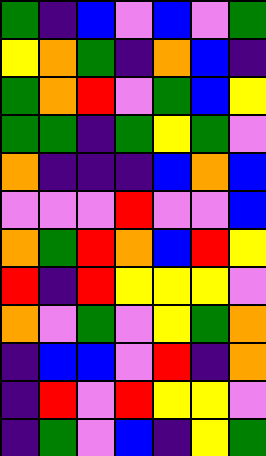[["green", "indigo", "blue", "violet", "blue", "violet", "green"], ["yellow", "orange", "green", "indigo", "orange", "blue", "indigo"], ["green", "orange", "red", "violet", "green", "blue", "yellow"], ["green", "green", "indigo", "green", "yellow", "green", "violet"], ["orange", "indigo", "indigo", "indigo", "blue", "orange", "blue"], ["violet", "violet", "violet", "red", "violet", "violet", "blue"], ["orange", "green", "red", "orange", "blue", "red", "yellow"], ["red", "indigo", "red", "yellow", "yellow", "yellow", "violet"], ["orange", "violet", "green", "violet", "yellow", "green", "orange"], ["indigo", "blue", "blue", "violet", "red", "indigo", "orange"], ["indigo", "red", "violet", "red", "yellow", "yellow", "violet"], ["indigo", "green", "violet", "blue", "indigo", "yellow", "green"]]